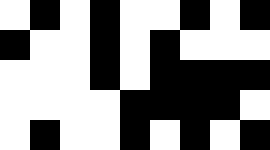[["white", "black", "white", "black", "white", "white", "black", "white", "black"], ["black", "white", "white", "black", "white", "black", "white", "white", "white"], ["white", "white", "white", "black", "white", "black", "black", "black", "black"], ["white", "white", "white", "white", "black", "black", "black", "black", "white"], ["white", "black", "white", "white", "black", "white", "black", "white", "black"]]